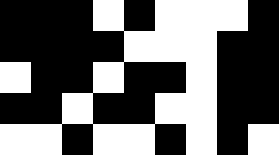[["black", "black", "black", "white", "black", "white", "white", "white", "black"], ["black", "black", "black", "black", "white", "white", "white", "black", "black"], ["white", "black", "black", "white", "black", "black", "white", "black", "black"], ["black", "black", "white", "black", "black", "white", "white", "black", "black"], ["white", "white", "black", "white", "white", "black", "white", "black", "white"]]